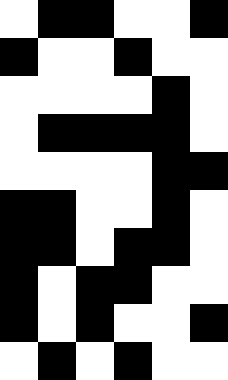[["white", "black", "black", "white", "white", "black"], ["black", "white", "white", "black", "white", "white"], ["white", "white", "white", "white", "black", "white"], ["white", "black", "black", "black", "black", "white"], ["white", "white", "white", "white", "black", "black"], ["black", "black", "white", "white", "black", "white"], ["black", "black", "white", "black", "black", "white"], ["black", "white", "black", "black", "white", "white"], ["black", "white", "black", "white", "white", "black"], ["white", "black", "white", "black", "white", "white"]]